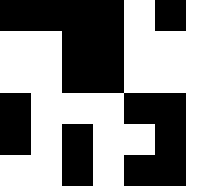[["black", "black", "black", "black", "white", "black", "white"], ["white", "white", "black", "black", "white", "white", "white"], ["white", "white", "black", "black", "white", "white", "white"], ["black", "white", "white", "white", "black", "black", "white"], ["black", "white", "black", "white", "white", "black", "white"], ["white", "white", "black", "white", "black", "black", "white"]]